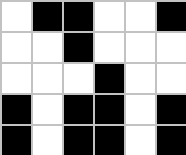[["white", "black", "black", "white", "white", "black"], ["white", "white", "black", "white", "white", "white"], ["white", "white", "white", "black", "white", "white"], ["black", "white", "black", "black", "white", "black"], ["black", "white", "black", "black", "white", "black"]]